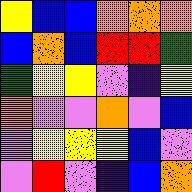[["yellow", "blue", "blue", "orange", "orange", "orange"], ["blue", "orange", "blue", "red", "red", "green"], ["green", "yellow", "yellow", "violet", "indigo", "yellow"], ["orange", "violet", "violet", "orange", "violet", "blue"], ["violet", "yellow", "yellow", "yellow", "blue", "violet"], ["violet", "red", "violet", "indigo", "blue", "orange"]]